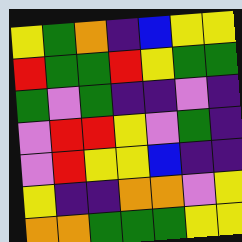[["yellow", "green", "orange", "indigo", "blue", "yellow", "yellow"], ["red", "green", "green", "red", "yellow", "green", "green"], ["green", "violet", "green", "indigo", "indigo", "violet", "indigo"], ["violet", "red", "red", "yellow", "violet", "green", "indigo"], ["violet", "red", "yellow", "yellow", "blue", "indigo", "indigo"], ["yellow", "indigo", "indigo", "orange", "orange", "violet", "yellow"], ["orange", "orange", "green", "green", "green", "yellow", "yellow"]]